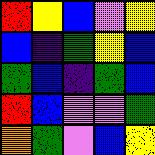[["red", "yellow", "blue", "violet", "yellow"], ["blue", "indigo", "green", "yellow", "blue"], ["green", "blue", "indigo", "green", "blue"], ["red", "blue", "violet", "violet", "green"], ["orange", "green", "violet", "blue", "yellow"]]